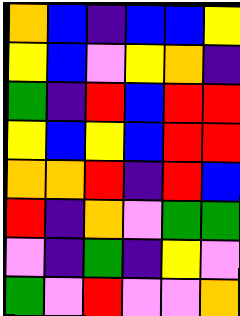[["orange", "blue", "indigo", "blue", "blue", "yellow"], ["yellow", "blue", "violet", "yellow", "orange", "indigo"], ["green", "indigo", "red", "blue", "red", "red"], ["yellow", "blue", "yellow", "blue", "red", "red"], ["orange", "orange", "red", "indigo", "red", "blue"], ["red", "indigo", "orange", "violet", "green", "green"], ["violet", "indigo", "green", "indigo", "yellow", "violet"], ["green", "violet", "red", "violet", "violet", "orange"]]